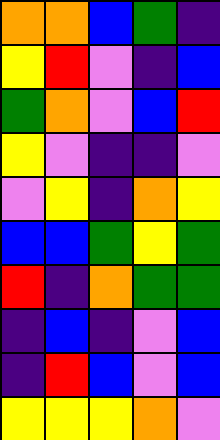[["orange", "orange", "blue", "green", "indigo"], ["yellow", "red", "violet", "indigo", "blue"], ["green", "orange", "violet", "blue", "red"], ["yellow", "violet", "indigo", "indigo", "violet"], ["violet", "yellow", "indigo", "orange", "yellow"], ["blue", "blue", "green", "yellow", "green"], ["red", "indigo", "orange", "green", "green"], ["indigo", "blue", "indigo", "violet", "blue"], ["indigo", "red", "blue", "violet", "blue"], ["yellow", "yellow", "yellow", "orange", "violet"]]